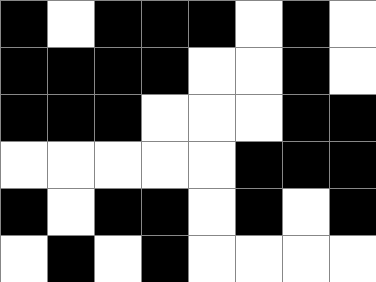[["black", "white", "black", "black", "black", "white", "black", "white"], ["black", "black", "black", "black", "white", "white", "black", "white"], ["black", "black", "black", "white", "white", "white", "black", "black"], ["white", "white", "white", "white", "white", "black", "black", "black"], ["black", "white", "black", "black", "white", "black", "white", "black"], ["white", "black", "white", "black", "white", "white", "white", "white"]]